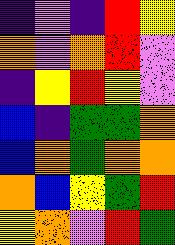[["indigo", "violet", "indigo", "red", "yellow"], ["orange", "violet", "orange", "red", "violet"], ["indigo", "yellow", "red", "yellow", "violet"], ["blue", "indigo", "green", "green", "orange"], ["blue", "orange", "green", "orange", "orange"], ["orange", "blue", "yellow", "green", "red"], ["yellow", "orange", "violet", "red", "green"]]